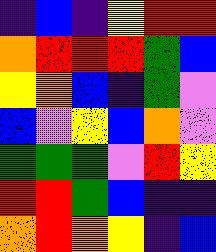[["indigo", "blue", "indigo", "yellow", "red", "red"], ["orange", "red", "red", "red", "green", "blue"], ["yellow", "orange", "blue", "indigo", "green", "violet"], ["blue", "violet", "yellow", "blue", "orange", "violet"], ["green", "green", "green", "violet", "red", "yellow"], ["red", "red", "green", "blue", "indigo", "indigo"], ["orange", "red", "orange", "yellow", "indigo", "blue"]]